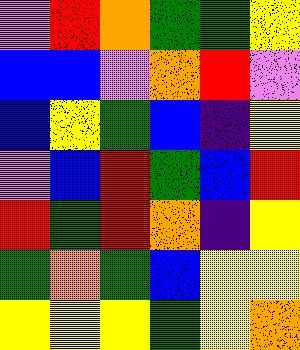[["violet", "red", "orange", "green", "green", "yellow"], ["blue", "blue", "violet", "orange", "red", "violet"], ["blue", "yellow", "green", "blue", "indigo", "yellow"], ["violet", "blue", "red", "green", "blue", "red"], ["red", "green", "red", "orange", "indigo", "yellow"], ["green", "orange", "green", "blue", "yellow", "yellow"], ["yellow", "yellow", "yellow", "green", "yellow", "orange"]]